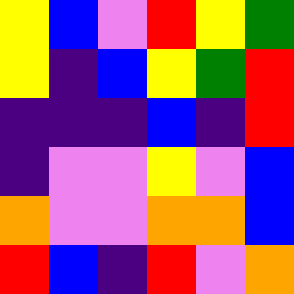[["yellow", "blue", "violet", "red", "yellow", "green"], ["yellow", "indigo", "blue", "yellow", "green", "red"], ["indigo", "indigo", "indigo", "blue", "indigo", "red"], ["indigo", "violet", "violet", "yellow", "violet", "blue"], ["orange", "violet", "violet", "orange", "orange", "blue"], ["red", "blue", "indigo", "red", "violet", "orange"]]